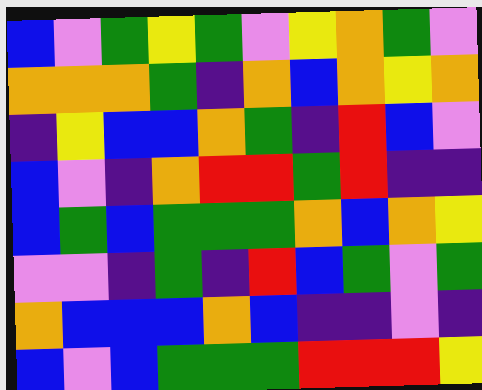[["blue", "violet", "green", "yellow", "green", "violet", "yellow", "orange", "green", "violet"], ["orange", "orange", "orange", "green", "indigo", "orange", "blue", "orange", "yellow", "orange"], ["indigo", "yellow", "blue", "blue", "orange", "green", "indigo", "red", "blue", "violet"], ["blue", "violet", "indigo", "orange", "red", "red", "green", "red", "indigo", "indigo"], ["blue", "green", "blue", "green", "green", "green", "orange", "blue", "orange", "yellow"], ["violet", "violet", "indigo", "green", "indigo", "red", "blue", "green", "violet", "green"], ["orange", "blue", "blue", "blue", "orange", "blue", "indigo", "indigo", "violet", "indigo"], ["blue", "violet", "blue", "green", "green", "green", "red", "red", "red", "yellow"]]